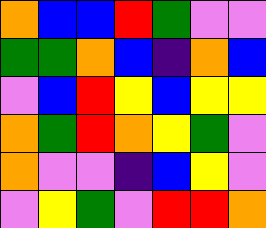[["orange", "blue", "blue", "red", "green", "violet", "violet"], ["green", "green", "orange", "blue", "indigo", "orange", "blue"], ["violet", "blue", "red", "yellow", "blue", "yellow", "yellow"], ["orange", "green", "red", "orange", "yellow", "green", "violet"], ["orange", "violet", "violet", "indigo", "blue", "yellow", "violet"], ["violet", "yellow", "green", "violet", "red", "red", "orange"]]